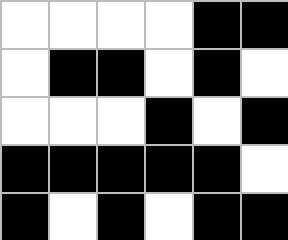[["white", "white", "white", "white", "black", "black"], ["white", "black", "black", "white", "black", "white"], ["white", "white", "white", "black", "white", "black"], ["black", "black", "black", "black", "black", "white"], ["black", "white", "black", "white", "black", "black"]]